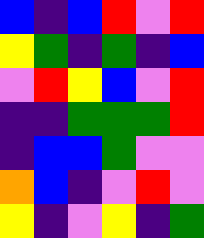[["blue", "indigo", "blue", "red", "violet", "red"], ["yellow", "green", "indigo", "green", "indigo", "blue"], ["violet", "red", "yellow", "blue", "violet", "red"], ["indigo", "indigo", "green", "green", "green", "red"], ["indigo", "blue", "blue", "green", "violet", "violet"], ["orange", "blue", "indigo", "violet", "red", "violet"], ["yellow", "indigo", "violet", "yellow", "indigo", "green"]]